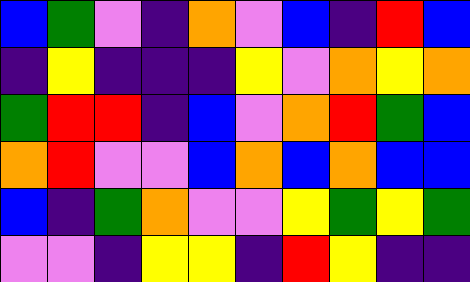[["blue", "green", "violet", "indigo", "orange", "violet", "blue", "indigo", "red", "blue"], ["indigo", "yellow", "indigo", "indigo", "indigo", "yellow", "violet", "orange", "yellow", "orange"], ["green", "red", "red", "indigo", "blue", "violet", "orange", "red", "green", "blue"], ["orange", "red", "violet", "violet", "blue", "orange", "blue", "orange", "blue", "blue"], ["blue", "indigo", "green", "orange", "violet", "violet", "yellow", "green", "yellow", "green"], ["violet", "violet", "indigo", "yellow", "yellow", "indigo", "red", "yellow", "indigo", "indigo"]]